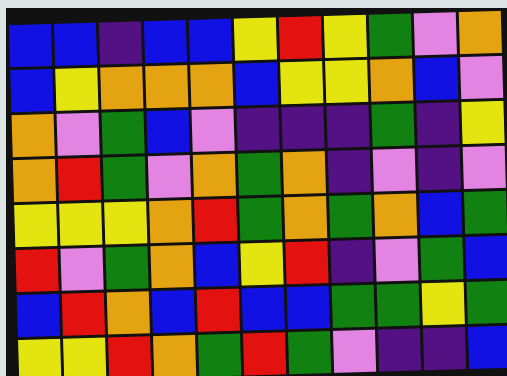[["blue", "blue", "indigo", "blue", "blue", "yellow", "red", "yellow", "green", "violet", "orange"], ["blue", "yellow", "orange", "orange", "orange", "blue", "yellow", "yellow", "orange", "blue", "violet"], ["orange", "violet", "green", "blue", "violet", "indigo", "indigo", "indigo", "green", "indigo", "yellow"], ["orange", "red", "green", "violet", "orange", "green", "orange", "indigo", "violet", "indigo", "violet"], ["yellow", "yellow", "yellow", "orange", "red", "green", "orange", "green", "orange", "blue", "green"], ["red", "violet", "green", "orange", "blue", "yellow", "red", "indigo", "violet", "green", "blue"], ["blue", "red", "orange", "blue", "red", "blue", "blue", "green", "green", "yellow", "green"], ["yellow", "yellow", "red", "orange", "green", "red", "green", "violet", "indigo", "indigo", "blue"]]